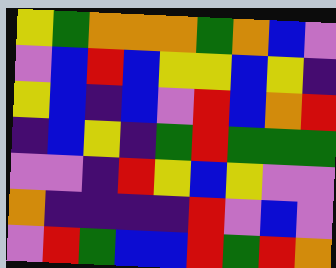[["yellow", "green", "orange", "orange", "orange", "green", "orange", "blue", "violet"], ["violet", "blue", "red", "blue", "yellow", "yellow", "blue", "yellow", "indigo"], ["yellow", "blue", "indigo", "blue", "violet", "red", "blue", "orange", "red"], ["indigo", "blue", "yellow", "indigo", "green", "red", "green", "green", "green"], ["violet", "violet", "indigo", "red", "yellow", "blue", "yellow", "violet", "violet"], ["orange", "indigo", "indigo", "indigo", "indigo", "red", "violet", "blue", "violet"], ["violet", "red", "green", "blue", "blue", "red", "green", "red", "orange"]]